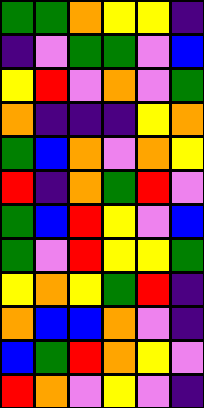[["green", "green", "orange", "yellow", "yellow", "indigo"], ["indigo", "violet", "green", "green", "violet", "blue"], ["yellow", "red", "violet", "orange", "violet", "green"], ["orange", "indigo", "indigo", "indigo", "yellow", "orange"], ["green", "blue", "orange", "violet", "orange", "yellow"], ["red", "indigo", "orange", "green", "red", "violet"], ["green", "blue", "red", "yellow", "violet", "blue"], ["green", "violet", "red", "yellow", "yellow", "green"], ["yellow", "orange", "yellow", "green", "red", "indigo"], ["orange", "blue", "blue", "orange", "violet", "indigo"], ["blue", "green", "red", "orange", "yellow", "violet"], ["red", "orange", "violet", "yellow", "violet", "indigo"]]